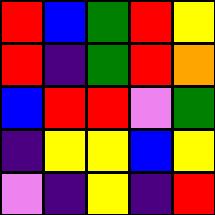[["red", "blue", "green", "red", "yellow"], ["red", "indigo", "green", "red", "orange"], ["blue", "red", "red", "violet", "green"], ["indigo", "yellow", "yellow", "blue", "yellow"], ["violet", "indigo", "yellow", "indigo", "red"]]